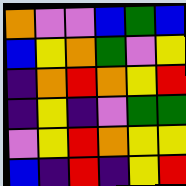[["orange", "violet", "violet", "blue", "green", "blue"], ["blue", "yellow", "orange", "green", "violet", "yellow"], ["indigo", "orange", "red", "orange", "yellow", "red"], ["indigo", "yellow", "indigo", "violet", "green", "green"], ["violet", "yellow", "red", "orange", "yellow", "yellow"], ["blue", "indigo", "red", "indigo", "yellow", "red"]]